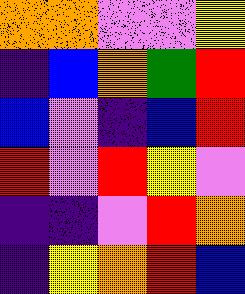[["orange", "orange", "violet", "violet", "yellow"], ["indigo", "blue", "orange", "green", "red"], ["blue", "violet", "indigo", "blue", "red"], ["red", "violet", "red", "yellow", "violet"], ["indigo", "indigo", "violet", "red", "orange"], ["indigo", "yellow", "orange", "red", "blue"]]